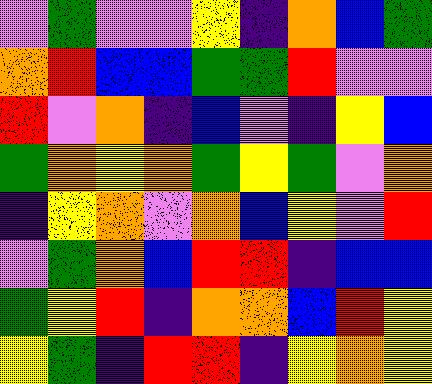[["violet", "green", "violet", "violet", "yellow", "indigo", "orange", "blue", "green"], ["orange", "red", "blue", "blue", "green", "green", "red", "violet", "violet"], ["red", "violet", "orange", "indigo", "blue", "violet", "indigo", "yellow", "blue"], ["green", "orange", "yellow", "orange", "green", "yellow", "green", "violet", "orange"], ["indigo", "yellow", "orange", "violet", "orange", "blue", "yellow", "violet", "red"], ["violet", "green", "orange", "blue", "red", "red", "indigo", "blue", "blue"], ["green", "yellow", "red", "indigo", "orange", "orange", "blue", "red", "yellow"], ["yellow", "green", "indigo", "red", "red", "indigo", "yellow", "orange", "yellow"]]